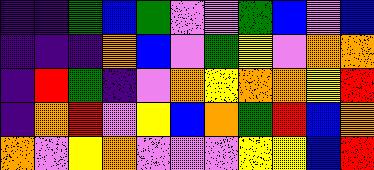[["indigo", "indigo", "green", "blue", "green", "violet", "violet", "green", "blue", "violet", "blue"], ["indigo", "indigo", "indigo", "orange", "blue", "violet", "green", "yellow", "violet", "orange", "orange"], ["indigo", "red", "green", "indigo", "violet", "orange", "yellow", "orange", "orange", "yellow", "red"], ["indigo", "orange", "red", "violet", "yellow", "blue", "orange", "green", "red", "blue", "orange"], ["orange", "violet", "yellow", "orange", "violet", "violet", "violet", "yellow", "yellow", "blue", "red"]]